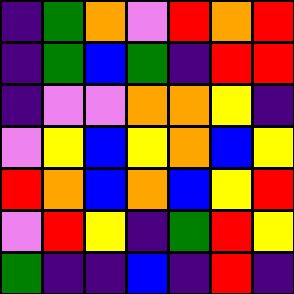[["indigo", "green", "orange", "violet", "red", "orange", "red"], ["indigo", "green", "blue", "green", "indigo", "red", "red"], ["indigo", "violet", "violet", "orange", "orange", "yellow", "indigo"], ["violet", "yellow", "blue", "yellow", "orange", "blue", "yellow"], ["red", "orange", "blue", "orange", "blue", "yellow", "red"], ["violet", "red", "yellow", "indigo", "green", "red", "yellow"], ["green", "indigo", "indigo", "blue", "indigo", "red", "indigo"]]